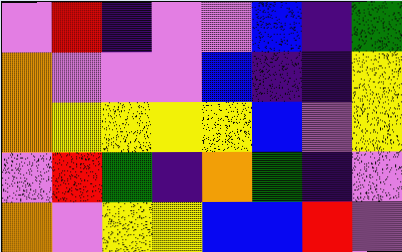[["violet", "red", "indigo", "violet", "violet", "blue", "indigo", "green"], ["orange", "violet", "violet", "violet", "blue", "indigo", "indigo", "yellow"], ["orange", "yellow", "yellow", "yellow", "yellow", "blue", "violet", "yellow"], ["violet", "red", "green", "indigo", "orange", "green", "indigo", "violet"], ["orange", "violet", "yellow", "yellow", "blue", "blue", "red", "violet"]]